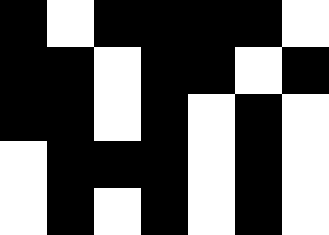[["black", "white", "black", "black", "black", "black", "white"], ["black", "black", "white", "black", "black", "white", "black"], ["black", "black", "white", "black", "white", "black", "white"], ["white", "black", "black", "black", "white", "black", "white"], ["white", "black", "white", "black", "white", "black", "white"]]